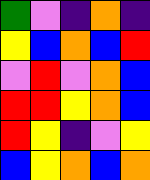[["green", "violet", "indigo", "orange", "indigo"], ["yellow", "blue", "orange", "blue", "red"], ["violet", "red", "violet", "orange", "blue"], ["red", "red", "yellow", "orange", "blue"], ["red", "yellow", "indigo", "violet", "yellow"], ["blue", "yellow", "orange", "blue", "orange"]]